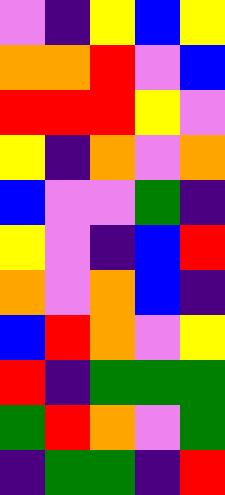[["violet", "indigo", "yellow", "blue", "yellow"], ["orange", "orange", "red", "violet", "blue"], ["red", "red", "red", "yellow", "violet"], ["yellow", "indigo", "orange", "violet", "orange"], ["blue", "violet", "violet", "green", "indigo"], ["yellow", "violet", "indigo", "blue", "red"], ["orange", "violet", "orange", "blue", "indigo"], ["blue", "red", "orange", "violet", "yellow"], ["red", "indigo", "green", "green", "green"], ["green", "red", "orange", "violet", "green"], ["indigo", "green", "green", "indigo", "red"]]